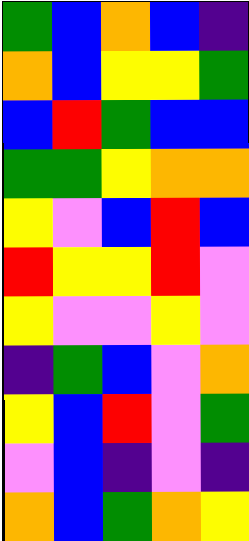[["green", "blue", "orange", "blue", "indigo"], ["orange", "blue", "yellow", "yellow", "green"], ["blue", "red", "green", "blue", "blue"], ["green", "green", "yellow", "orange", "orange"], ["yellow", "violet", "blue", "red", "blue"], ["red", "yellow", "yellow", "red", "violet"], ["yellow", "violet", "violet", "yellow", "violet"], ["indigo", "green", "blue", "violet", "orange"], ["yellow", "blue", "red", "violet", "green"], ["violet", "blue", "indigo", "violet", "indigo"], ["orange", "blue", "green", "orange", "yellow"]]